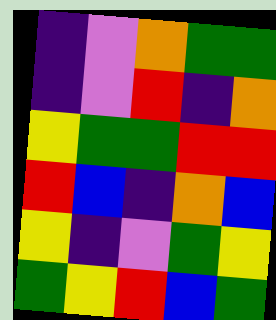[["indigo", "violet", "orange", "green", "green"], ["indigo", "violet", "red", "indigo", "orange"], ["yellow", "green", "green", "red", "red"], ["red", "blue", "indigo", "orange", "blue"], ["yellow", "indigo", "violet", "green", "yellow"], ["green", "yellow", "red", "blue", "green"]]